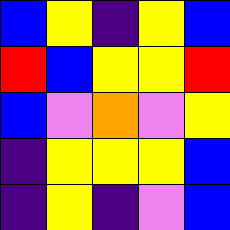[["blue", "yellow", "indigo", "yellow", "blue"], ["red", "blue", "yellow", "yellow", "red"], ["blue", "violet", "orange", "violet", "yellow"], ["indigo", "yellow", "yellow", "yellow", "blue"], ["indigo", "yellow", "indigo", "violet", "blue"]]